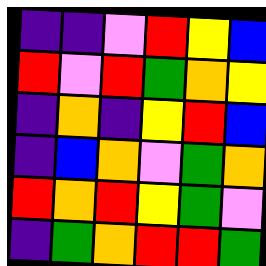[["indigo", "indigo", "violet", "red", "yellow", "blue"], ["red", "violet", "red", "green", "orange", "yellow"], ["indigo", "orange", "indigo", "yellow", "red", "blue"], ["indigo", "blue", "orange", "violet", "green", "orange"], ["red", "orange", "red", "yellow", "green", "violet"], ["indigo", "green", "orange", "red", "red", "green"]]